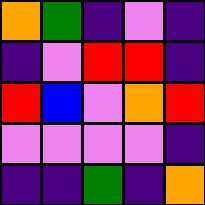[["orange", "green", "indigo", "violet", "indigo"], ["indigo", "violet", "red", "red", "indigo"], ["red", "blue", "violet", "orange", "red"], ["violet", "violet", "violet", "violet", "indigo"], ["indigo", "indigo", "green", "indigo", "orange"]]